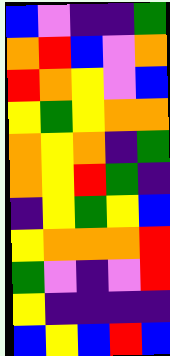[["blue", "violet", "indigo", "indigo", "green"], ["orange", "red", "blue", "violet", "orange"], ["red", "orange", "yellow", "violet", "blue"], ["yellow", "green", "yellow", "orange", "orange"], ["orange", "yellow", "orange", "indigo", "green"], ["orange", "yellow", "red", "green", "indigo"], ["indigo", "yellow", "green", "yellow", "blue"], ["yellow", "orange", "orange", "orange", "red"], ["green", "violet", "indigo", "violet", "red"], ["yellow", "indigo", "indigo", "indigo", "indigo"], ["blue", "yellow", "blue", "red", "blue"]]